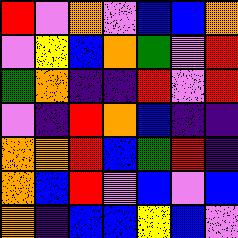[["red", "violet", "orange", "violet", "blue", "blue", "orange"], ["violet", "yellow", "blue", "orange", "green", "violet", "red"], ["green", "orange", "indigo", "indigo", "red", "violet", "red"], ["violet", "indigo", "red", "orange", "blue", "indigo", "indigo"], ["orange", "orange", "red", "blue", "green", "red", "indigo"], ["orange", "blue", "red", "violet", "blue", "violet", "blue"], ["orange", "indigo", "blue", "blue", "yellow", "blue", "violet"]]